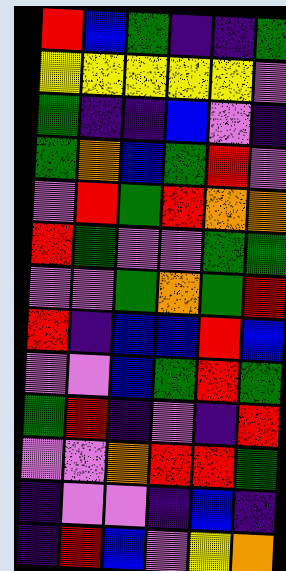[["red", "blue", "green", "indigo", "indigo", "green"], ["yellow", "yellow", "yellow", "yellow", "yellow", "violet"], ["green", "indigo", "indigo", "blue", "violet", "indigo"], ["green", "orange", "blue", "green", "red", "violet"], ["violet", "red", "green", "red", "orange", "orange"], ["red", "green", "violet", "violet", "green", "green"], ["violet", "violet", "green", "orange", "green", "red"], ["red", "indigo", "blue", "blue", "red", "blue"], ["violet", "violet", "blue", "green", "red", "green"], ["green", "red", "indigo", "violet", "indigo", "red"], ["violet", "violet", "orange", "red", "red", "green"], ["indigo", "violet", "violet", "indigo", "blue", "indigo"], ["indigo", "red", "blue", "violet", "yellow", "orange"]]